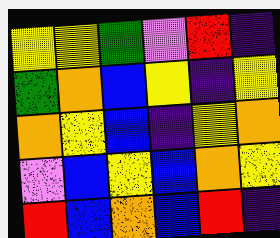[["yellow", "yellow", "green", "violet", "red", "indigo"], ["green", "orange", "blue", "yellow", "indigo", "yellow"], ["orange", "yellow", "blue", "indigo", "yellow", "orange"], ["violet", "blue", "yellow", "blue", "orange", "yellow"], ["red", "blue", "orange", "blue", "red", "indigo"]]